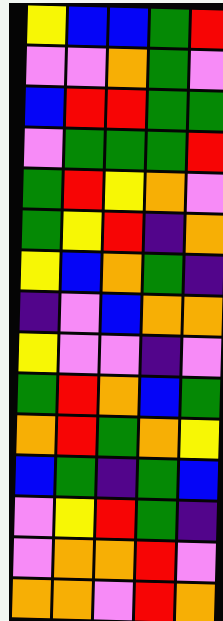[["yellow", "blue", "blue", "green", "red"], ["violet", "violet", "orange", "green", "violet"], ["blue", "red", "red", "green", "green"], ["violet", "green", "green", "green", "red"], ["green", "red", "yellow", "orange", "violet"], ["green", "yellow", "red", "indigo", "orange"], ["yellow", "blue", "orange", "green", "indigo"], ["indigo", "violet", "blue", "orange", "orange"], ["yellow", "violet", "violet", "indigo", "violet"], ["green", "red", "orange", "blue", "green"], ["orange", "red", "green", "orange", "yellow"], ["blue", "green", "indigo", "green", "blue"], ["violet", "yellow", "red", "green", "indigo"], ["violet", "orange", "orange", "red", "violet"], ["orange", "orange", "violet", "red", "orange"]]